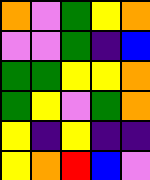[["orange", "violet", "green", "yellow", "orange"], ["violet", "violet", "green", "indigo", "blue"], ["green", "green", "yellow", "yellow", "orange"], ["green", "yellow", "violet", "green", "orange"], ["yellow", "indigo", "yellow", "indigo", "indigo"], ["yellow", "orange", "red", "blue", "violet"]]